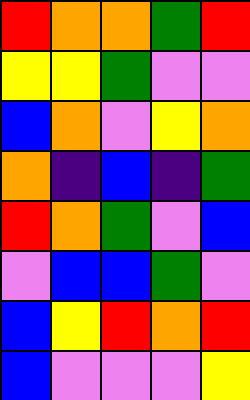[["red", "orange", "orange", "green", "red"], ["yellow", "yellow", "green", "violet", "violet"], ["blue", "orange", "violet", "yellow", "orange"], ["orange", "indigo", "blue", "indigo", "green"], ["red", "orange", "green", "violet", "blue"], ["violet", "blue", "blue", "green", "violet"], ["blue", "yellow", "red", "orange", "red"], ["blue", "violet", "violet", "violet", "yellow"]]